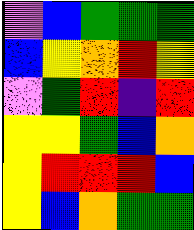[["violet", "blue", "green", "green", "green"], ["blue", "yellow", "orange", "red", "yellow"], ["violet", "green", "red", "indigo", "red"], ["yellow", "yellow", "green", "blue", "orange"], ["yellow", "red", "red", "red", "blue"], ["yellow", "blue", "orange", "green", "green"]]